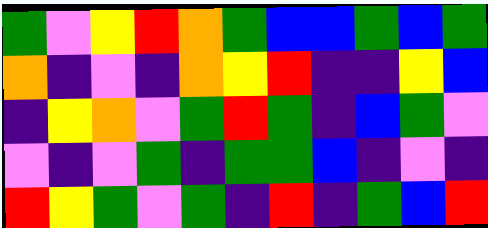[["green", "violet", "yellow", "red", "orange", "green", "blue", "blue", "green", "blue", "green"], ["orange", "indigo", "violet", "indigo", "orange", "yellow", "red", "indigo", "indigo", "yellow", "blue"], ["indigo", "yellow", "orange", "violet", "green", "red", "green", "indigo", "blue", "green", "violet"], ["violet", "indigo", "violet", "green", "indigo", "green", "green", "blue", "indigo", "violet", "indigo"], ["red", "yellow", "green", "violet", "green", "indigo", "red", "indigo", "green", "blue", "red"]]